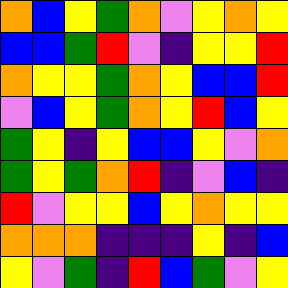[["orange", "blue", "yellow", "green", "orange", "violet", "yellow", "orange", "yellow"], ["blue", "blue", "green", "red", "violet", "indigo", "yellow", "yellow", "red"], ["orange", "yellow", "yellow", "green", "orange", "yellow", "blue", "blue", "red"], ["violet", "blue", "yellow", "green", "orange", "yellow", "red", "blue", "yellow"], ["green", "yellow", "indigo", "yellow", "blue", "blue", "yellow", "violet", "orange"], ["green", "yellow", "green", "orange", "red", "indigo", "violet", "blue", "indigo"], ["red", "violet", "yellow", "yellow", "blue", "yellow", "orange", "yellow", "yellow"], ["orange", "orange", "orange", "indigo", "indigo", "indigo", "yellow", "indigo", "blue"], ["yellow", "violet", "green", "indigo", "red", "blue", "green", "violet", "yellow"]]